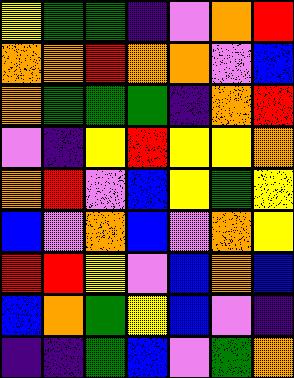[["yellow", "green", "green", "indigo", "violet", "orange", "red"], ["orange", "orange", "red", "orange", "orange", "violet", "blue"], ["orange", "green", "green", "green", "indigo", "orange", "red"], ["violet", "indigo", "yellow", "red", "yellow", "yellow", "orange"], ["orange", "red", "violet", "blue", "yellow", "green", "yellow"], ["blue", "violet", "orange", "blue", "violet", "orange", "yellow"], ["red", "red", "yellow", "violet", "blue", "orange", "blue"], ["blue", "orange", "green", "yellow", "blue", "violet", "indigo"], ["indigo", "indigo", "green", "blue", "violet", "green", "orange"]]